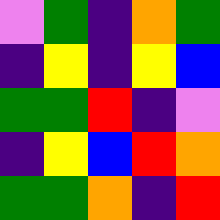[["violet", "green", "indigo", "orange", "green"], ["indigo", "yellow", "indigo", "yellow", "blue"], ["green", "green", "red", "indigo", "violet"], ["indigo", "yellow", "blue", "red", "orange"], ["green", "green", "orange", "indigo", "red"]]